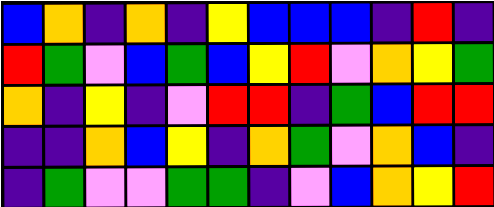[["blue", "orange", "indigo", "orange", "indigo", "yellow", "blue", "blue", "blue", "indigo", "red", "indigo"], ["red", "green", "violet", "blue", "green", "blue", "yellow", "red", "violet", "orange", "yellow", "green"], ["orange", "indigo", "yellow", "indigo", "violet", "red", "red", "indigo", "green", "blue", "red", "red"], ["indigo", "indigo", "orange", "blue", "yellow", "indigo", "orange", "green", "violet", "orange", "blue", "indigo"], ["indigo", "green", "violet", "violet", "green", "green", "indigo", "violet", "blue", "orange", "yellow", "red"]]